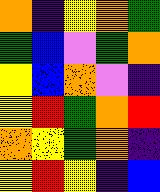[["orange", "indigo", "yellow", "orange", "green"], ["green", "blue", "violet", "green", "orange"], ["yellow", "blue", "orange", "violet", "indigo"], ["yellow", "red", "green", "orange", "red"], ["orange", "yellow", "green", "orange", "indigo"], ["yellow", "red", "yellow", "indigo", "blue"]]